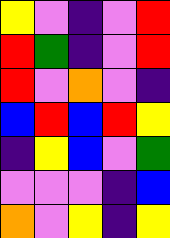[["yellow", "violet", "indigo", "violet", "red"], ["red", "green", "indigo", "violet", "red"], ["red", "violet", "orange", "violet", "indigo"], ["blue", "red", "blue", "red", "yellow"], ["indigo", "yellow", "blue", "violet", "green"], ["violet", "violet", "violet", "indigo", "blue"], ["orange", "violet", "yellow", "indigo", "yellow"]]